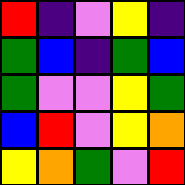[["red", "indigo", "violet", "yellow", "indigo"], ["green", "blue", "indigo", "green", "blue"], ["green", "violet", "violet", "yellow", "green"], ["blue", "red", "violet", "yellow", "orange"], ["yellow", "orange", "green", "violet", "red"]]